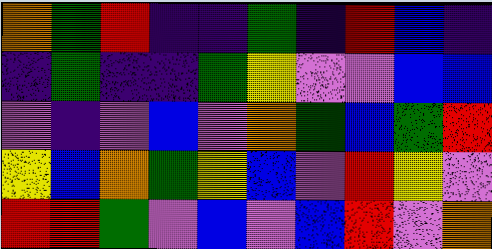[["orange", "green", "red", "indigo", "indigo", "green", "indigo", "red", "blue", "indigo"], ["indigo", "green", "indigo", "indigo", "green", "yellow", "violet", "violet", "blue", "blue"], ["violet", "indigo", "violet", "blue", "violet", "orange", "green", "blue", "green", "red"], ["yellow", "blue", "orange", "green", "yellow", "blue", "violet", "red", "yellow", "violet"], ["red", "red", "green", "violet", "blue", "violet", "blue", "red", "violet", "orange"]]